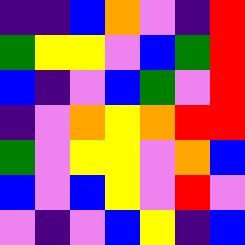[["indigo", "indigo", "blue", "orange", "violet", "indigo", "red"], ["green", "yellow", "yellow", "violet", "blue", "green", "red"], ["blue", "indigo", "violet", "blue", "green", "violet", "red"], ["indigo", "violet", "orange", "yellow", "orange", "red", "red"], ["green", "violet", "yellow", "yellow", "violet", "orange", "blue"], ["blue", "violet", "blue", "yellow", "violet", "red", "violet"], ["violet", "indigo", "violet", "blue", "yellow", "indigo", "blue"]]